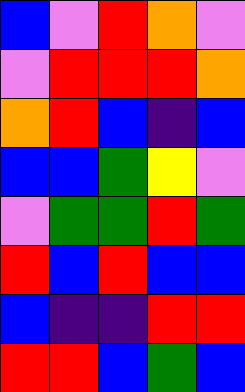[["blue", "violet", "red", "orange", "violet"], ["violet", "red", "red", "red", "orange"], ["orange", "red", "blue", "indigo", "blue"], ["blue", "blue", "green", "yellow", "violet"], ["violet", "green", "green", "red", "green"], ["red", "blue", "red", "blue", "blue"], ["blue", "indigo", "indigo", "red", "red"], ["red", "red", "blue", "green", "blue"]]